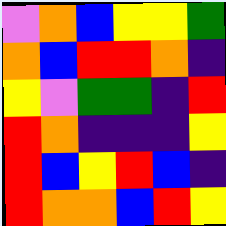[["violet", "orange", "blue", "yellow", "yellow", "green"], ["orange", "blue", "red", "red", "orange", "indigo"], ["yellow", "violet", "green", "green", "indigo", "red"], ["red", "orange", "indigo", "indigo", "indigo", "yellow"], ["red", "blue", "yellow", "red", "blue", "indigo"], ["red", "orange", "orange", "blue", "red", "yellow"]]